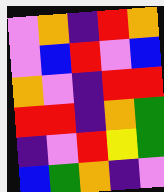[["violet", "orange", "indigo", "red", "orange"], ["violet", "blue", "red", "violet", "blue"], ["orange", "violet", "indigo", "red", "red"], ["red", "red", "indigo", "orange", "green"], ["indigo", "violet", "red", "yellow", "green"], ["blue", "green", "orange", "indigo", "violet"]]